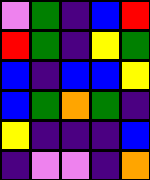[["violet", "green", "indigo", "blue", "red"], ["red", "green", "indigo", "yellow", "green"], ["blue", "indigo", "blue", "blue", "yellow"], ["blue", "green", "orange", "green", "indigo"], ["yellow", "indigo", "indigo", "indigo", "blue"], ["indigo", "violet", "violet", "indigo", "orange"]]